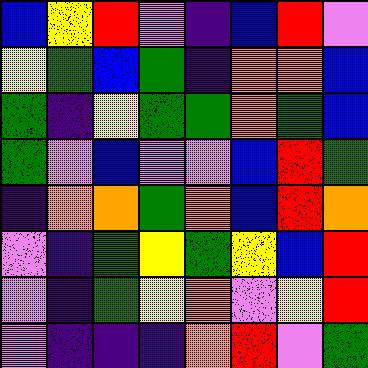[["blue", "yellow", "red", "violet", "indigo", "blue", "red", "violet"], ["yellow", "green", "blue", "green", "indigo", "orange", "orange", "blue"], ["green", "indigo", "yellow", "green", "green", "orange", "green", "blue"], ["green", "violet", "blue", "violet", "violet", "blue", "red", "green"], ["indigo", "orange", "orange", "green", "orange", "blue", "red", "orange"], ["violet", "indigo", "green", "yellow", "green", "yellow", "blue", "red"], ["violet", "indigo", "green", "yellow", "orange", "violet", "yellow", "red"], ["violet", "indigo", "indigo", "indigo", "orange", "red", "violet", "green"]]